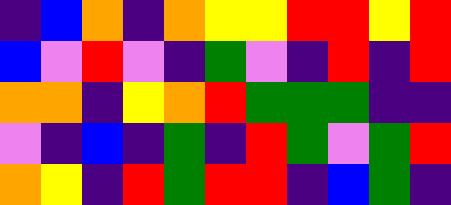[["indigo", "blue", "orange", "indigo", "orange", "yellow", "yellow", "red", "red", "yellow", "red"], ["blue", "violet", "red", "violet", "indigo", "green", "violet", "indigo", "red", "indigo", "red"], ["orange", "orange", "indigo", "yellow", "orange", "red", "green", "green", "green", "indigo", "indigo"], ["violet", "indigo", "blue", "indigo", "green", "indigo", "red", "green", "violet", "green", "red"], ["orange", "yellow", "indigo", "red", "green", "red", "red", "indigo", "blue", "green", "indigo"]]